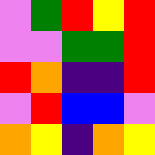[["violet", "green", "red", "yellow", "red"], ["violet", "violet", "green", "green", "red"], ["red", "orange", "indigo", "indigo", "red"], ["violet", "red", "blue", "blue", "violet"], ["orange", "yellow", "indigo", "orange", "yellow"]]